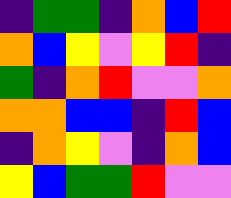[["indigo", "green", "green", "indigo", "orange", "blue", "red"], ["orange", "blue", "yellow", "violet", "yellow", "red", "indigo"], ["green", "indigo", "orange", "red", "violet", "violet", "orange"], ["orange", "orange", "blue", "blue", "indigo", "red", "blue"], ["indigo", "orange", "yellow", "violet", "indigo", "orange", "blue"], ["yellow", "blue", "green", "green", "red", "violet", "violet"]]